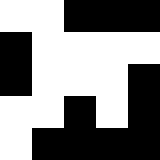[["white", "white", "black", "black", "black"], ["black", "white", "white", "white", "white"], ["black", "white", "white", "white", "black"], ["white", "white", "black", "white", "black"], ["white", "black", "black", "black", "black"]]